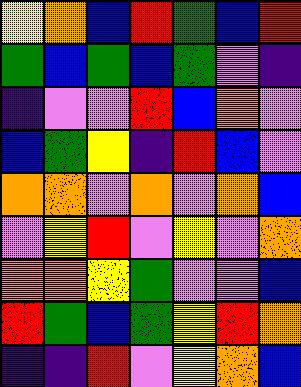[["yellow", "orange", "blue", "red", "green", "blue", "red"], ["green", "blue", "green", "blue", "green", "violet", "indigo"], ["indigo", "violet", "violet", "red", "blue", "orange", "violet"], ["blue", "green", "yellow", "indigo", "red", "blue", "violet"], ["orange", "orange", "violet", "orange", "violet", "orange", "blue"], ["violet", "yellow", "red", "violet", "yellow", "violet", "orange"], ["orange", "orange", "yellow", "green", "violet", "violet", "blue"], ["red", "green", "blue", "green", "yellow", "red", "orange"], ["indigo", "indigo", "red", "violet", "yellow", "orange", "blue"]]